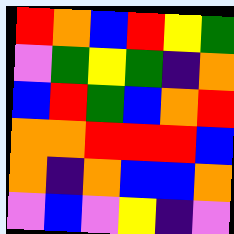[["red", "orange", "blue", "red", "yellow", "green"], ["violet", "green", "yellow", "green", "indigo", "orange"], ["blue", "red", "green", "blue", "orange", "red"], ["orange", "orange", "red", "red", "red", "blue"], ["orange", "indigo", "orange", "blue", "blue", "orange"], ["violet", "blue", "violet", "yellow", "indigo", "violet"]]